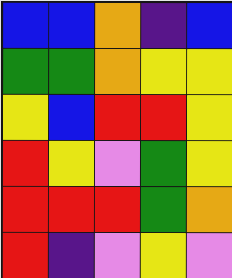[["blue", "blue", "orange", "indigo", "blue"], ["green", "green", "orange", "yellow", "yellow"], ["yellow", "blue", "red", "red", "yellow"], ["red", "yellow", "violet", "green", "yellow"], ["red", "red", "red", "green", "orange"], ["red", "indigo", "violet", "yellow", "violet"]]